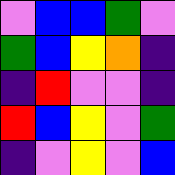[["violet", "blue", "blue", "green", "violet"], ["green", "blue", "yellow", "orange", "indigo"], ["indigo", "red", "violet", "violet", "indigo"], ["red", "blue", "yellow", "violet", "green"], ["indigo", "violet", "yellow", "violet", "blue"]]